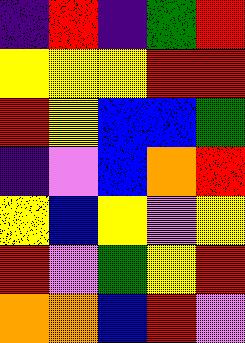[["indigo", "red", "indigo", "green", "red"], ["yellow", "yellow", "yellow", "red", "red"], ["red", "yellow", "blue", "blue", "green"], ["indigo", "violet", "blue", "orange", "red"], ["yellow", "blue", "yellow", "violet", "yellow"], ["red", "violet", "green", "yellow", "red"], ["orange", "orange", "blue", "red", "violet"]]